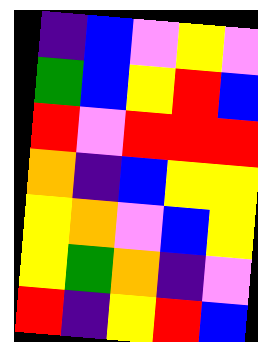[["indigo", "blue", "violet", "yellow", "violet"], ["green", "blue", "yellow", "red", "blue"], ["red", "violet", "red", "red", "red"], ["orange", "indigo", "blue", "yellow", "yellow"], ["yellow", "orange", "violet", "blue", "yellow"], ["yellow", "green", "orange", "indigo", "violet"], ["red", "indigo", "yellow", "red", "blue"]]